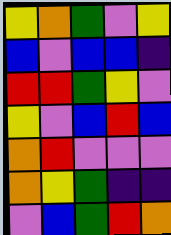[["yellow", "orange", "green", "violet", "yellow"], ["blue", "violet", "blue", "blue", "indigo"], ["red", "red", "green", "yellow", "violet"], ["yellow", "violet", "blue", "red", "blue"], ["orange", "red", "violet", "violet", "violet"], ["orange", "yellow", "green", "indigo", "indigo"], ["violet", "blue", "green", "red", "orange"]]